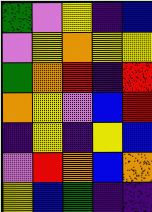[["green", "violet", "yellow", "indigo", "blue"], ["violet", "yellow", "orange", "yellow", "yellow"], ["green", "orange", "red", "indigo", "red"], ["orange", "yellow", "violet", "blue", "red"], ["indigo", "yellow", "indigo", "yellow", "blue"], ["violet", "red", "orange", "blue", "orange"], ["yellow", "blue", "green", "indigo", "indigo"]]